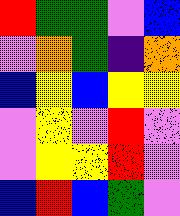[["red", "green", "green", "violet", "blue"], ["violet", "orange", "green", "indigo", "orange"], ["blue", "yellow", "blue", "yellow", "yellow"], ["violet", "yellow", "violet", "red", "violet"], ["violet", "yellow", "yellow", "red", "violet"], ["blue", "red", "blue", "green", "violet"]]